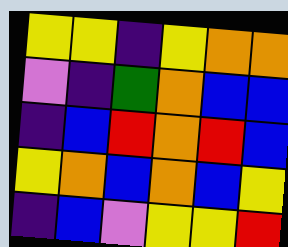[["yellow", "yellow", "indigo", "yellow", "orange", "orange"], ["violet", "indigo", "green", "orange", "blue", "blue"], ["indigo", "blue", "red", "orange", "red", "blue"], ["yellow", "orange", "blue", "orange", "blue", "yellow"], ["indigo", "blue", "violet", "yellow", "yellow", "red"]]